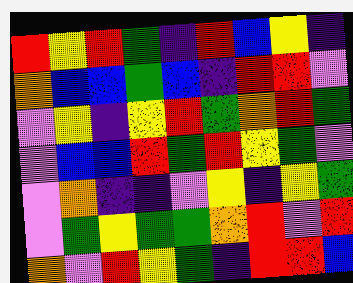[["red", "yellow", "red", "green", "indigo", "red", "blue", "yellow", "indigo"], ["orange", "blue", "blue", "green", "blue", "indigo", "red", "red", "violet"], ["violet", "yellow", "indigo", "yellow", "red", "green", "orange", "red", "green"], ["violet", "blue", "blue", "red", "green", "red", "yellow", "green", "violet"], ["violet", "orange", "indigo", "indigo", "violet", "yellow", "indigo", "yellow", "green"], ["violet", "green", "yellow", "green", "green", "orange", "red", "violet", "red"], ["orange", "violet", "red", "yellow", "green", "indigo", "red", "red", "blue"]]